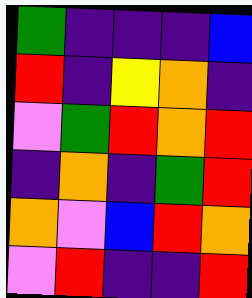[["green", "indigo", "indigo", "indigo", "blue"], ["red", "indigo", "yellow", "orange", "indigo"], ["violet", "green", "red", "orange", "red"], ["indigo", "orange", "indigo", "green", "red"], ["orange", "violet", "blue", "red", "orange"], ["violet", "red", "indigo", "indigo", "red"]]